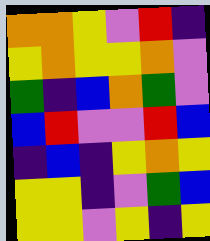[["orange", "orange", "yellow", "violet", "red", "indigo"], ["yellow", "orange", "yellow", "yellow", "orange", "violet"], ["green", "indigo", "blue", "orange", "green", "violet"], ["blue", "red", "violet", "violet", "red", "blue"], ["indigo", "blue", "indigo", "yellow", "orange", "yellow"], ["yellow", "yellow", "indigo", "violet", "green", "blue"], ["yellow", "yellow", "violet", "yellow", "indigo", "yellow"]]